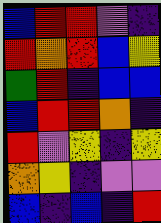[["blue", "red", "red", "violet", "indigo"], ["red", "orange", "red", "blue", "yellow"], ["green", "red", "indigo", "blue", "blue"], ["blue", "red", "red", "orange", "indigo"], ["red", "violet", "yellow", "indigo", "yellow"], ["orange", "yellow", "indigo", "violet", "violet"], ["blue", "indigo", "blue", "indigo", "red"]]